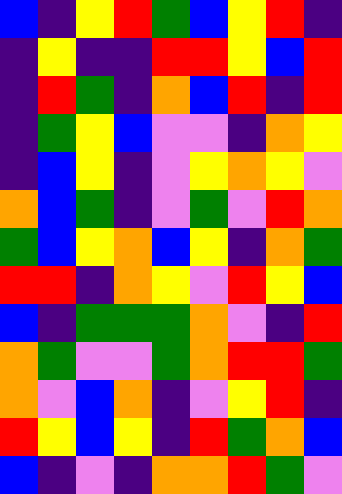[["blue", "indigo", "yellow", "red", "green", "blue", "yellow", "red", "indigo"], ["indigo", "yellow", "indigo", "indigo", "red", "red", "yellow", "blue", "red"], ["indigo", "red", "green", "indigo", "orange", "blue", "red", "indigo", "red"], ["indigo", "green", "yellow", "blue", "violet", "violet", "indigo", "orange", "yellow"], ["indigo", "blue", "yellow", "indigo", "violet", "yellow", "orange", "yellow", "violet"], ["orange", "blue", "green", "indigo", "violet", "green", "violet", "red", "orange"], ["green", "blue", "yellow", "orange", "blue", "yellow", "indigo", "orange", "green"], ["red", "red", "indigo", "orange", "yellow", "violet", "red", "yellow", "blue"], ["blue", "indigo", "green", "green", "green", "orange", "violet", "indigo", "red"], ["orange", "green", "violet", "violet", "green", "orange", "red", "red", "green"], ["orange", "violet", "blue", "orange", "indigo", "violet", "yellow", "red", "indigo"], ["red", "yellow", "blue", "yellow", "indigo", "red", "green", "orange", "blue"], ["blue", "indigo", "violet", "indigo", "orange", "orange", "red", "green", "violet"]]